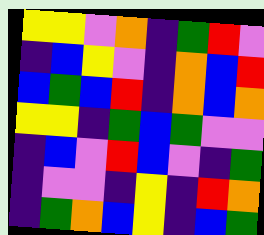[["yellow", "yellow", "violet", "orange", "indigo", "green", "red", "violet"], ["indigo", "blue", "yellow", "violet", "indigo", "orange", "blue", "red"], ["blue", "green", "blue", "red", "indigo", "orange", "blue", "orange"], ["yellow", "yellow", "indigo", "green", "blue", "green", "violet", "violet"], ["indigo", "blue", "violet", "red", "blue", "violet", "indigo", "green"], ["indigo", "violet", "violet", "indigo", "yellow", "indigo", "red", "orange"], ["indigo", "green", "orange", "blue", "yellow", "indigo", "blue", "green"]]